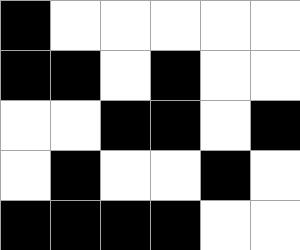[["black", "white", "white", "white", "white", "white"], ["black", "black", "white", "black", "white", "white"], ["white", "white", "black", "black", "white", "black"], ["white", "black", "white", "white", "black", "white"], ["black", "black", "black", "black", "white", "white"]]